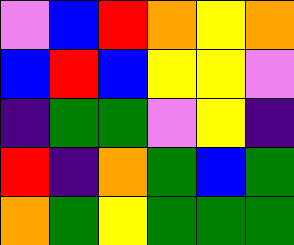[["violet", "blue", "red", "orange", "yellow", "orange"], ["blue", "red", "blue", "yellow", "yellow", "violet"], ["indigo", "green", "green", "violet", "yellow", "indigo"], ["red", "indigo", "orange", "green", "blue", "green"], ["orange", "green", "yellow", "green", "green", "green"]]